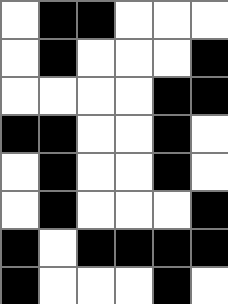[["white", "black", "black", "white", "white", "white"], ["white", "black", "white", "white", "white", "black"], ["white", "white", "white", "white", "black", "black"], ["black", "black", "white", "white", "black", "white"], ["white", "black", "white", "white", "black", "white"], ["white", "black", "white", "white", "white", "black"], ["black", "white", "black", "black", "black", "black"], ["black", "white", "white", "white", "black", "white"]]